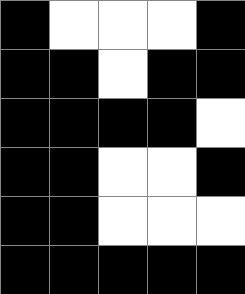[["black", "white", "white", "white", "black"], ["black", "black", "white", "black", "black"], ["black", "black", "black", "black", "white"], ["black", "black", "white", "white", "black"], ["black", "black", "white", "white", "white"], ["black", "black", "black", "black", "black"]]